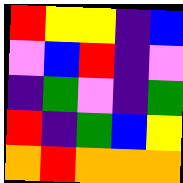[["red", "yellow", "yellow", "indigo", "blue"], ["violet", "blue", "red", "indigo", "violet"], ["indigo", "green", "violet", "indigo", "green"], ["red", "indigo", "green", "blue", "yellow"], ["orange", "red", "orange", "orange", "orange"]]